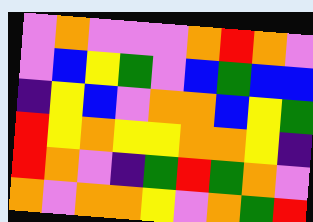[["violet", "orange", "violet", "violet", "violet", "orange", "red", "orange", "violet"], ["violet", "blue", "yellow", "green", "violet", "blue", "green", "blue", "blue"], ["indigo", "yellow", "blue", "violet", "orange", "orange", "blue", "yellow", "green"], ["red", "yellow", "orange", "yellow", "yellow", "orange", "orange", "yellow", "indigo"], ["red", "orange", "violet", "indigo", "green", "red", "green", "orange", "violet"], ["orange", "violet", "orange", "orange", "yellow", "violet", "orange", "green", "red"]]